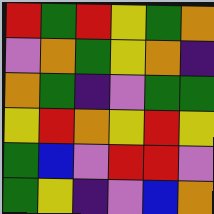[["red", "green", "red", "yellow", "green", "orange"], ["violet", "orange", "green", "yellow", "orange", "indigo"], ["orange", "green", "indigo", "violet", "green", "green"], ["yellow", "red", "orange", "yellow", "red", "yellow"], ["green", "blue", "violet", "red", "red", "violet"], ["green", "yellow", "indigo", "violet", "blue", "orange"]]